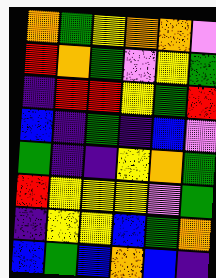[["orange", "green", "yellow", "orange", "orange", "violet"], ["red", "orange", "green", "violet", "yellow", "green"], ["indigo", "red", "red", "yellow", "green", "red"], ["blue", "indigo", "green", "indigo", "blue", "violet"], ["green", "indigo", "indigo", "yellow", "orange", "green"], ["red", "yellow", "yellow", "yellow", "violet", "green"], ["indigo", "yellow", "yellow", "blue", "green", "orange"], ["blue", "green", "blue", "orange", "blue", "indigo"]]